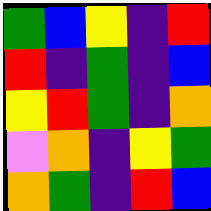[["green", "blue", "yellow", "indigo", "red"], ["red", "indigo", "green", "indigo", "blue"], ["yellow", "red", "green", "indigo", "orange"], ["violet", "orange", "indigo", "yellow", "green"], ["orange", "green", "indigo", "red", "blue"]]